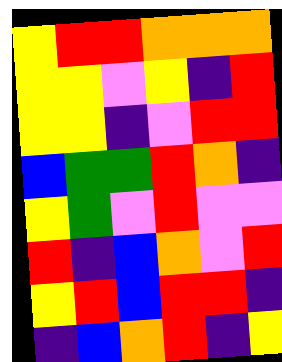[["yellow", "red", "red", "orange", "orange", "orange"], ["yellow", "yellow", "violet", "yellow", "indigo", "red"], ["yellow", "yellow", "indigo", "violet", "red", "red"], ["blue", "green", "green", "red", "orange", "indigo"], ["yellow", "green", "violet", "red", "violet", "violet"], ["red", "indigo", "blue", "orange", "violet", "red"], ["yellow", "red", "blue", "red", "red", "indigo"], ["indigo", "blue", "orange", "red", "indigo", "yellow"]]